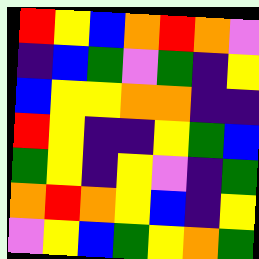[["red", "yellow", "blue", "orange", "red", "orange", "violet"], ["indigo", "blue", "green", "violet", "green", "indigo", "yellow"], ["blue", "yellow", "yellow", "orange", "orange", "indigo", "indigo"], ["red", "yellow", "indigo", "indigo", "yellow", "green", "blue"], ["green", "yellow", "indigo", "yellow", "violet", "indigo", "green"], ["orange", "red", "orange", "yellow", "blue", "indigo", "yellow"], ["violet", "yellow", "blue", "green", "yellow", "orange", "green"]]